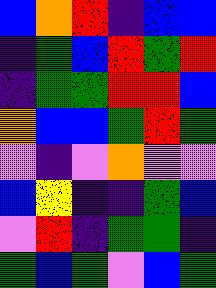[["blue", "orange", "red", "indigo", "blue", "blue"], ["indigo", "green", "blue", "red", "green", "red"], ["indigo", "green", "green", "red", "red", "blue"], ["orange", "blue", "blue", "green", "red", "green"], ["violet", "indigo", "violet", "orange", "violet", "violet"], ["blue", "yellow", "indigo", "indigo", "green", "blue"], ["violet", "red", "indigo", "green", "green", "indigo"], ["green", "blue", "green", "violet", "blue", "green"]]